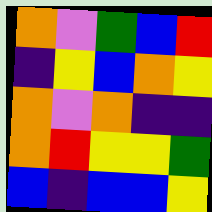[["orange", "violet", "green", "blue", "red"], ["indigo", "yellow", "blue", "orange", "yellow"], ["orange", "violet", "orange", "indigo", "indigo"], ["orange", "red", "yellow", "yellow", "green"], ["blue", "indigo", "blue", "blue", "yellow"]]